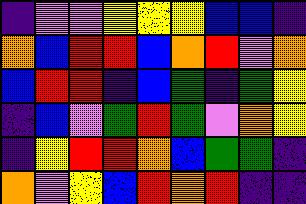[["indigo", "violet", "violet", "yellow", "yellow", "yellow", "blue", "blue", "indigo"], ["orange", "blue", "red", "red", "blue", "orange", "red", "violet", "orange"], ["blue", "red", "red", "indigo", "blue", "green", "indigo", "green", "yellow"], ["indigo", "blue", "violet", "green", "red", "green", "violet", "orange", "yellow"], ["indigo", "yellow", "red", "red", "orange", "blue", "green", "green", "indigo"], ["orange", "violet", "yellow", "blue", "red", "orange", "red", "indigo", "indigo"]]